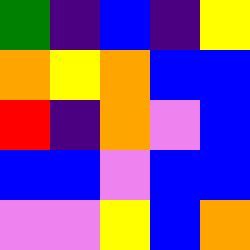[["green", "indigo", "blue", "indigo", "yellow"], ["orange", "yellow", "orange", "blue", "blue"], ["red", "indigo", "orange", "violet", "blue"], ["blue", "blue", "violet", "blue", "blue"], ["violet", "violet", "yellow", "blue", "orange"]]